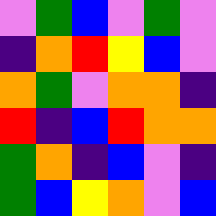[["violet", "green", "blue", "violet", "green", "violet"], ["indigo", "orange", "red", "yellow", "blue", "violet"], ["orange", "green", "violet", "orange", "orange", "indigo"], ["red", "indigo", "blue", "red", "orange", "orange"], ["green", "orange", "indigo", "blue", "violet", "indigo"], ["green", "blue", "yellow", "orange", "violet", "blue"]]